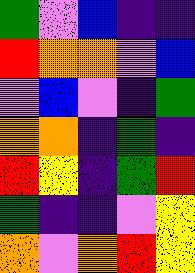[["green", "violet", "blue", "indigo", "indigo"], ["red", "orange", "orange", "violet", "blue"], ["violet", "blue", "violet", "indigo", "green"], ["orange", "orange", "indigo", "green", "indigo"], ["red", "yellow", "indigo", "green", "red"], ["green", "indigo", "indigo", "violet", "yellow"], ["orange", "violet", "orange", "red", "yellow"]]